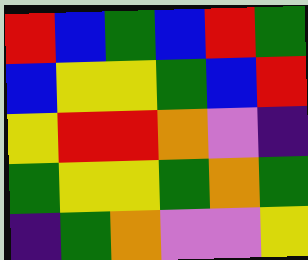[["red", "blue", "green", "blue", "red", "green"], ["blue", "yellow", "yellow", "green", "blue", "red"], ["yellow", "red", "red", "orange", "violet", "indigo"], ["green", "yellow", "yellow", "green", "orange", "green"], ["indigo", "green", "orange", "violet", "violet", "yellow"]]